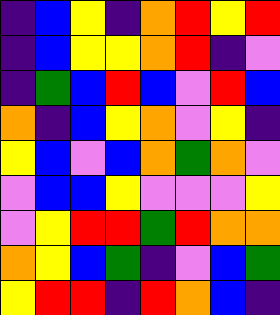[["indigo", "blue", "yellow", "indigo", "orange", "red", "yellow", "red"], ["indigo", "blue", "yellow", "yellow", "orange", "red", "indigo", "violet"], ["indigo", "green", "blue", "red", "blue", "violet", "red", "blue"], ["orange", "indigo", "blue", "yellow", "orange", "violet", "yellow", "indigo"], ["yellow", "blue", "violet", "blue", "orange", "green", "orange", "violet"], ["violet", "blue", "blue", "yellow", "violet", "violet", "violet", "yellow"], ["violet", "yellow", "red", "red", "green", "red", "orange", "orange"], ["orange", "yellow", "blue", "green", "indigo", "violet", "blue", "green"], ["yellow", "red", "red", "indigo", "red", "orange", "blue", "indigo"]]